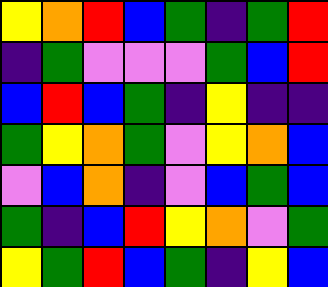[["yellow", "orange", "red", "blue", "green", "indigo", "green", "red"], ["indigo", "green", "violet", "violet", "violet", "green", "blue", "red"], ["blue", "red", "blue", "green", "indigo", "yellow", "indigo", "indigo"], ["green", "yellow", "orange", "green", "violet", "yellow", "orange", "blue"], ["violet", "blue", "orange", "indigo", "violet", "blue", "green", "blue"], ["green", "indigo", "blue", "red", "yellow", "orange", "violet", "green"], ["yellow", "green", "red", "blue", "green", "indigo", "yellow", "blue"]]